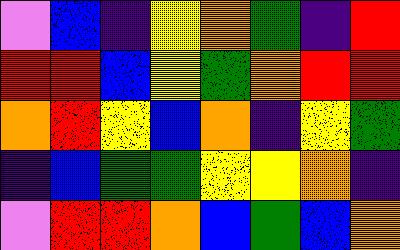[["violet", "blue", "indigo", "yellow", "orange", "green", "indigo", "red"], ["red", "red", "blue", "yellow", "green", "orange", "red", "red"], ["orange", "red", "yellow", "blue", "orange", "indigo", "yellow", "green"], ["indigo", "blue", "green", "green", "yellow", "yellow", "orange", "indigo"], ["violet", "red", "red", "orange", "blue", "green", "blue", "orange"]]